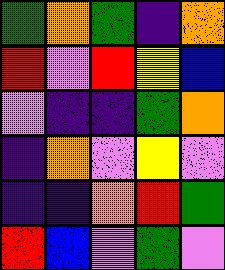[["green", "orange", "green", "indigo", "orange"], ["red", "violet", "red", "yellow", "blue"], ["violet", "indigo", "indigo", "green", "orange"], ["indigo", "orange", "violet", "yellow", "violet"], ["indigo", "indigo", "orange", "red", "green"], ["red", "blue", "violet", "green", "violet"]]